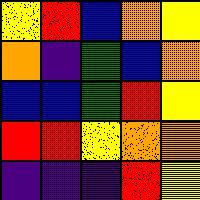[["yellow", "red", "blue", "orange", "yellow"], ["orange", "indigo", "green", "blue", "orange"], ["blue", "blue", "green", "red", "yellow"], ["red", "red", "yellow", "orange", "orange"], ["indigo", "indigo", "indigo", "red", "yellow"]]